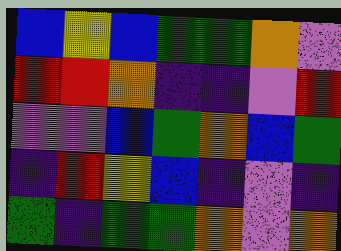[["blue", "yellow", "blue", "green", "green", "orange", "violet"], ["red", "red", "orange", "indigo", "indigo", "violet", "red"], ["violet", "violet", "blue", "green", "orange", "blue", "green"], ["indigo", "red", "yellow", "blue", "indigo", "violet", "indigo"], ["green", "indigo", "green", "green", "orange", "violet", "orange"]]